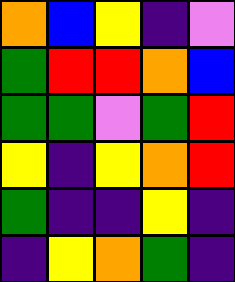[["orange", "blue", "yellow", "indigo", "violet"], ["green", "red", "red", "orange", "blue"], ["green", "green", "violet", "green", "red"], ["yellow", "indigo", "yellow", "orange", "red"], ["green", "indigo", "indigo", "yellow", "indigo"], ["indigo", "yellow", "orange", "green", "indigo"]]